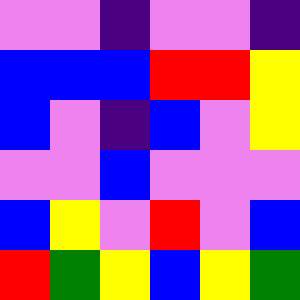[["violet", "violet", "indigo", "violet", "violet", "indigo"], ["blue", "blue", "blue", "red", "red", "yellow"], ["blue", "violet", "indigo", "blue", "violet", "yellow"], ["violet", "violet", "blue", "violet", "violet", "violet"], ["blue", "yellow", "violet", "red", "violet", "blue"], ["red", "green", "yellow", "blue", "yellow", "green"]]